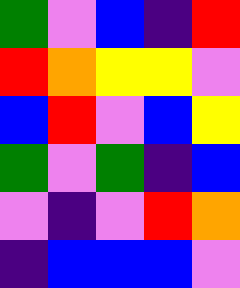[["green", "violet", "blue", "indigo", "red"], ["red", "orange", "yellow", "yellow", "violet"], ["blue", "red", "violet", "blue", "yellow"], ["green", "violet", "green", "indigo", "blue"], ["violet", "indigo", "violet", "red", "orange"], ["indigo", "blue", "blue", "blue", "violet"]]